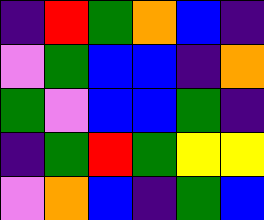[["indigo", "red", "green", "orange", "blue", "indigo"], ["violet", "green", "blue", "blue", "indigo", "orange"], ["green", "violet", "blue", "blue", "green", "indigo"], ["indigo", "green", "red", "green", "yellow", "yellow"], ["violet", "orange", "blue", "indigo", "green", "blue"]]